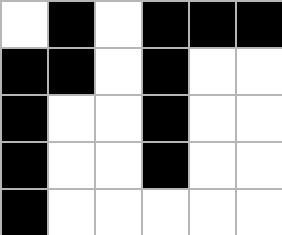[["white", "black", "white", "black", "black", "black"], ["black", "black", "white", "black", "white", "white"], ["black", "white", "white", "black", "white", "white"], ["black", "white", "white", "black", "white", "white"], ["black", "white", "white", "white", "white", "white"]]